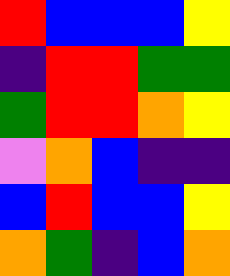[["red", "blue", "blue", "blue", "yellow"], ["indigo", "red", "red", "green", "green"], ["green", "red", "red", "orange", "yellow"], ["violet", "orange", "blue", "indigo", "indigo"], ["blue", "red", "blue", "blue", "yellow"], ["orange", "green", "indigo", "blue", "orange"]]